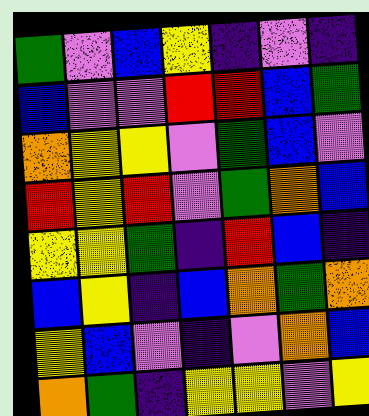[["green", "violet", "blue", "yellow", "indigo", "violet", "indigo"], ["blue", "violet", "violet", "red", "red", "blue", "green"], ["orange", "yellow", "yellow", "violet", "green", "blue", "violet"], ["red", "yellow", "red", "violet", "green", "orange", "blue"], ["yellow", "yellow", "green", "indigo", "red", "blue", "indigo"], ["blue", "yellow", "indigo", "blue", "orange", "green", "orange"], ["yellow", "blue", "violet", "indigo", "violet", "orange", "blue"], ["orange", "green", "indigo", "yellow", "yellow", "violet", "yellow"]]